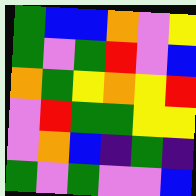[["green", "blue", "blue", "orange", "violet", "yellow"], ["green", "violet", "green", "red", "violet", "blue"], ["orange", "green", "yellow", "orange", "yellow", "red"], ["violet", "red", "green", "green", "yellow", "yellow"], ["violet", "orange", "blue", "indigo", "green", "indigo"], ["green", "violet", "green", "violet", "violet", "blue"]]